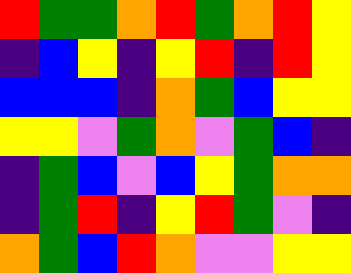[["red", "green", "green", "orange", "red", "green", "orange", "red", "yellow"], ["indigo", "blue", "yellow", "indigo", "yellow", "red", "indigo", "red", "yellow"], ["blue", "blue", "blue", "indigo", "orange", "green", "blue", "yellow", "yellow"], ["yellow", "yellow", "violet", "green", "orange", "violet", "green", "blue", "indigo"], ["indigo", "green", "blue", "violet", "blue", "yellow", "green", "orange", "orange"], ["indigo", "green", "red", "indigo", "yellow", "red", "green", "violet", "indigo"], ["orange", "green", "blue", "red", "orange", "violet", "violet", "yellow", "yellow"]]